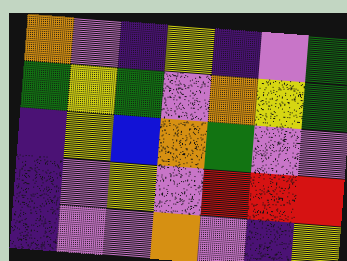[["orange", "violet", "indigo", "yellow", "indigo", "violet", "green"], ["green", "yellow", "green", "violet", "orange", "yellow", "green"], ["indigo", "yellow", "blue", "orange", "green", "violet", "violet"], ["indigo", "violet", "yellow", "violet", "red", "red", "red"], ["indigo", "violet", "violet", "orange", "violet", "indigo", "yellow"]]